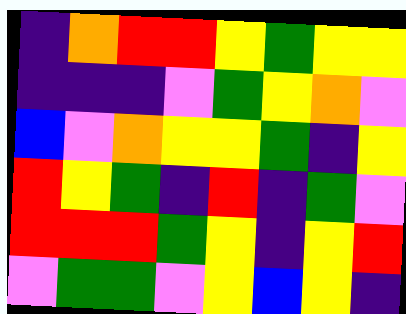[["indigo", "orange", "red", "red", "yellow", "green", "yellow", "yellow"], ["indigo", "indigo", "indigo", "violet", "green", "yellow", "orange", "violet"], ["blue", "violet", "orange", "yellow", "yellow", "green", "indigo", "yellow"], ["red", "yellow", "green", "indigo", "red", "indigo", "green", "violet"], ["red", "red", "red", "green", "yellow", "indigo", "yellow", "red"], ["violet", "green", "green", "violet", "yellow", "blue", "yellow", "indigo"]]